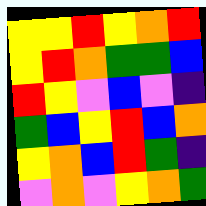[["yellow", "yellow", "red", "yellow", "orange", "red"], ["yellow", "red", "orange", "green", "green", "blue"], ["red", "yellow", "violet", "blue", "violet", "indigo"], ["green", "blue", "yellow", "red", "blue", "orange"], ["yellow", "orange", "blue", "red", "green", "indigo"], ["violet", "orange", "violet", "yellow", "orange", "green"]]